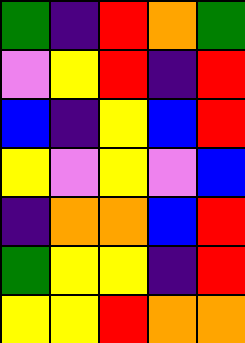[["green", "indigo", "red", "orange", "green"], ["violet", "yellow", "red", "indigo", "red"], ["blue", "indigo", "yellow", "blue", "red"], ["yellow", "violet", "yellow", "violet", "blue"], ["indigo", "orange", "orange", "blue", "red"], ["green", "yellow", "yellow", "indigo", "red"], ["yellow", "yellow", "red", "orange", "orange"]]